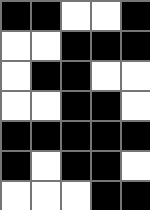[["black", "black", "white", "white", "black"], ["white", "white", "black", "black", "black"], ["white", "black", "black", "white", "white"], ["white", "white", "black", "black", "white"], ["black", "black", "black", "black", "black"], ["black", "white", "black", "black", "white"], ["white", "white", "white", "black", "black"]]